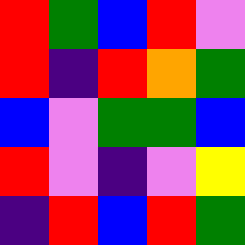[["red", "green", "blue", "red", "violet"], ["red", "indigo", "red", "orange", "green"], ["blue", "violet", "green", "green", "blue"], ["red", "violet", "indigo", "violet", "yellow"], ["indigo", "red", "blue", "red", "green"]]